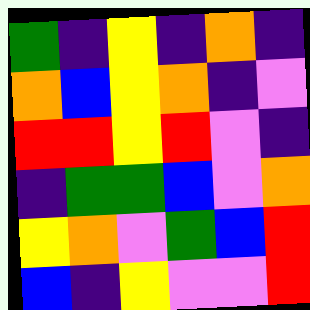[["green", "indigo", "yellow", "indigo", "orange", "indigo"], ["orange", "blue", "yellow", "orange", "indigo", "violet"], ["red", "red", "yellow", "red", "violet", "indigo"], ["indigo", "green", "green", "blue", "violet", "orange"], ["yellow", "orange", "violet", "green", "blue", "red"], ["blue", "indigo", "yellow", "violet", "violet", "red"]]